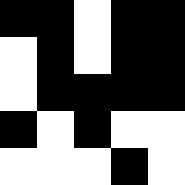[["black", "black", "white", "black", "black"], ["white", "black", "white", "black", "black"], ["white", "black", "black", "black", "black"], ["black", "white", "black", "white", "white"], ["white", "white", "white", "black", "white"]]